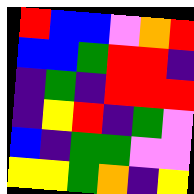[["red", "blue", "blue", "violet", "orange", "red"], ["blue", "blue", "green", "red", "red", "indigo"], ["indigo", "green", "indigo", "red", "red", "red"], ["indigo", "yellow", "red", "indigo", "green", "violet"], ["blue", "indigo", "green", "green", "violet", "violet"], ["yellow", "yellow", "green", "orange", "indigo", "yellow"]]